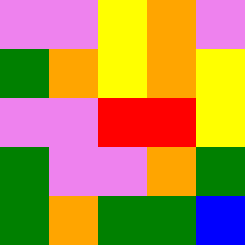[["violet", "violet", "yellow", "orange", "violet"], ["green", "orange", "yellow", "orange", "yellow"], ["violet", "violet", "red", "red", "yellow"], ["green", "violet", "violet", "orange", "green"], ["green", "orange", "green", "green", "blue"]]